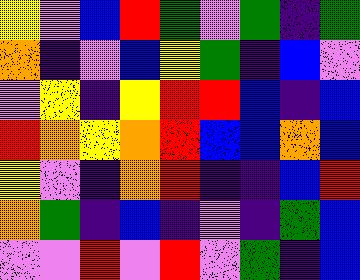[["yellow", "violet", "blue", "red", "green", "violet", "green", "indigo", "green"], ["orange", "indigo", "violet", "blue", "yellow", "green", "indigo", "blue", "violet"], ["violet", "yellow", "indigo", "yellow", "red", "red", "blue", "indigo", "blue"], ["red", "orange", "yellow", "orange", "red", "blue", "blue", "orange", "blue"], ["yellow", "violet", "indigo", "orange", "red", "indigo", "indigo", "blue", "red"], ["orange", "green", "indigo", "blue", "indigo", "violet", "indigo", "green", "blue"], ["violet", "violet", "red", "violet", "red", "violet", "green", "indigo", "blue"]]